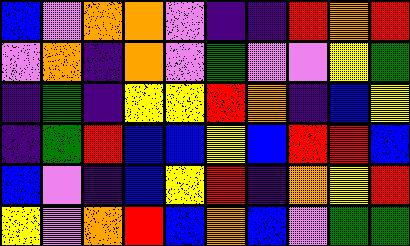[["blue", "violet", "orange", "orange", "violet", "indigo", "indigo", "red", "orange", "red"], ["violet", "orange", "indigo", "orange", "violet", "green", "violet", "violet", "yellow", "green"], ["indigo", "green", "indigo", "yellow", "yellow", "red", "orange", "indigo", "blue", "yellow"], ["indigo", "green", "red", "blue", "blue", "yellow", "blue", "red", "red", "blue"], ["blue", "violet", "indigo", "blue", "yellow", "red", "indigo", "orange", "yellow", "red"], ["yellow", "violet", "orange", "red", "blue", "orange", "blue", "violet", "green", "green"]]